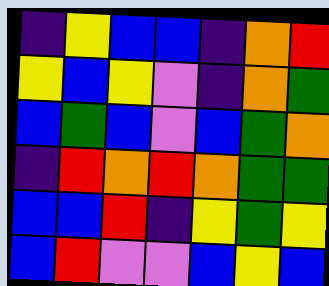[["indigo", "yellow", "blue", "blue", "indigo", "orange", "red"], ["yellow", "blue", "yellow", "violet", "indigo", "orange", "green"], ["blue", "green", "blue", "violet", "blue", "green", "orange"], ["indigo", "red", "orange", "red", "orange", "green", "green"], ["blue", "blue", "red", "indigo", "yellow", "green", "yellow"], ["blue", "red", "violet", "violet", "blue", "yellow", "blue"]]